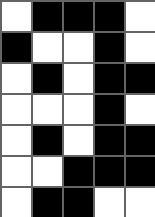[["white", "black", "black", "black", "white"], ["black", "white", "white", "black", "white"], ["white", "black", "white", "black", "black"], ["white", "white", "white", "black", "white"], ["white", "black", "white", "black", "black"], ["white", "white", "black", "black", "black"], ["white", "black", "black", "white", "white"]]